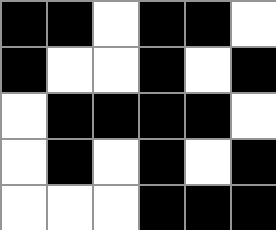[["black", "black", "white", "black", "black", "white"], ["black", "white", "white", "black", "white", "black"], ["white", "black", "black", "black", "black", "white"], ["white", "black", "white", "black", "white", "black"], ["white", "white", "white", "black", "black", "black"]]